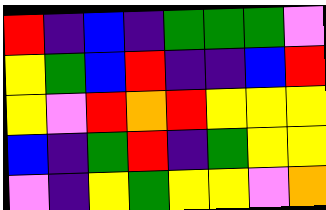[["red", "indigo", "blue", "indigo", "green", "green", "green", "violet"], ["yellow", "green", "blue", "red", "indigo", "indigo", "blue", "red"], ["yellow", "violet", "red", "orange", "red", "yellow", "yellow", "yellow"], ["blue", "indigo", "green", "red", "indigo", "green", "yellow", "yellow"], ["violet", "indigo", "yellow", "green", "yellow", "yellow", "violet", "orange"]]